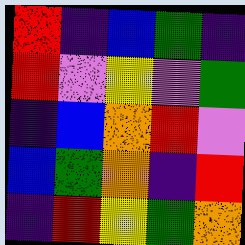[["red", "indigo", "blue", "green", "indigo"], ["red", "violet", "yellow", "violet", "green"], ["indigo", "blue", "orange", "red", "violet"], ["blue", "green", "orange", "indigo", "red"], ["indigo", "red", "yellow", "green", "orange"]]